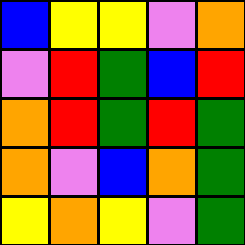[["blue", "yellow", "yellow", "violet", "orange"], ["violet", "red", "green", "blue", "red"], ["orange", "red", "green", "red", "green"], ["orange", "violet", "blue", "orange", "green"], ["yellow", "orange", "yellow", "violet", "green"]]